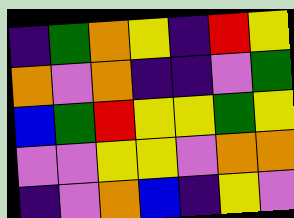[["indigo", "green", "orange", "yellow", "indigo", "red", "yellow"], ["orange", "violet", "orange", "indigo", "indigo", "violet", "green"], ["blue", "green", "red", "yellow", "yellow", "green", "yellow"], ["violet", "violet", "yellow", "yellow", "violet", "orange", "orange"], ["indigo", "violet", "orange", "blue", "indigo", "yellow", "violet"]]